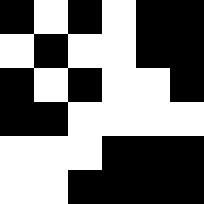[["black", "white", "black", "white", "black", "black"], ["white", "black", "white", "white", "black", "black"], ["black", "white", "black", "white", "white", "black"], ["black", "black", "white", "white", "white", "white"], ["white", "white", "white", "black", "black", "black"], ["white", "white", "black", "black", "black", "black"]]